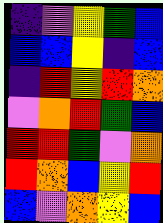[["indigo", "violet", "yellow", "green", "blue"], ["blue", "blue", "yellow", "indigo", "blue"], ["indigo", "red", "yellow", "red", "orange"], ["violet", "orange", "red", "green", "blue"], ["red", "red", "green", "violet", "orange"], ["red", "orange", "blue", "yellow", "red"], ["blue", "violet", "orange", "yellow", "blue"]]